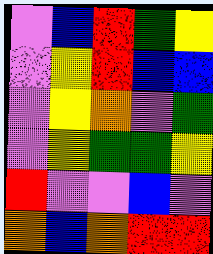[["violet", "blue", "red", "green", "yellow"], ["violet", "yellow", "red", "blue", "blue"], ["violet", "yellow", "orange", "violet", "green"], ["violet", "yellow", "green", "green", "yellow"], ["red", "violet", "violet", "blue", "violet"], ["orange", "blue", "orange", "red", "red"]]